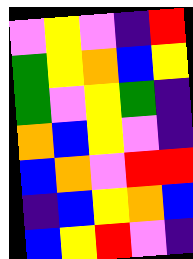[["violet", "yellow", "violet", "indigo", "red"], ["green", "yellow", "orange", "blue", "yellow"], ["green", "violet", "yellow", "green", "indigo"], ["orange", "blue", "yellow", "violet", "indigo"], ["blue", "orange", "violet", "red", "red"], ["indigo", "blue", "yellow", "orange", "blue"], ["blue", "yellow", "red", "violet", "indigo"]]